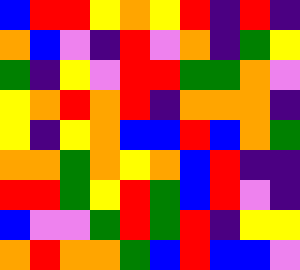[["blue", "red", "red", "yellow", "orange", "yellow", "red", "indigo", "red", "indigo"], ["orange", "blue", "violet", "indigo", "red", "violet", "orange", "indigo", "green", "yellow"], ["green", "indigo", "yellow", "violet", "red", "red", "green", "green", "orange", "violet"], ["yellow", "orange", "red", "orange", "red", "indigo", "orange", "orange", "orange", "indigo"], ["yellow", "indigo", "yellow", "orange", "blue", "blue", "red", "blue", "orange", "green"], ["orange", "orange", "green", "orange", "yellow", "orange", "blue", "red", "indigo", "indigo"], ["red", "red", "green", "yellow", "red", "green", "blue", "red", "violet", "indigo"], ["blue", "violet", "violet", "green", "red", "green", "red", "indigo", "yellow", "yellow"], ["orange", "red", "orange", "orange", "green", "blue", "red", "blue", "blue", "violet"]]